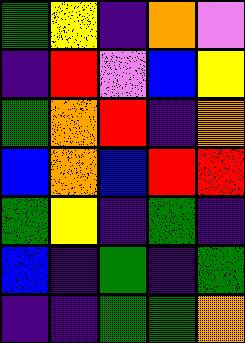[["green", "yellow", "indigo", "orange", "violet"], ["indigo", "red", "violet", "blue", "yellow"], ["green", "orange", "red", "indigo", "orange"], ["blue", "orange", "blue", "red", "red"], ["green", "yellow", "indigo", "green", "indigo"], ["blue", "indigo", "green", "indigo", "green"], ["indigo", "indigo", "green", "green", "orange"]]